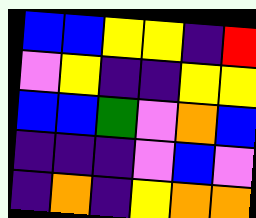[["blue", "blue", "yellow", "yellow", "indigo", "red"], ["violet", "yellow", "indigo", "indigo", "yellow", "yellow"], ["blue", "blue", "green", "violet", "orange", "blue"], ["indigo", "indigo", "indigo", "violet", "blue", "violet"], ["indigo", "orange", "indigo", "yellow", "orange", "orange"]]